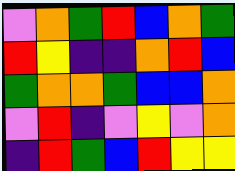[["violet", "orange", "green", "red", "blue", "orange", "green"], ["red", "yellow", "indigo", "indigo", "orange", "red", "blue"], ["green", "orange", "orange", "green", "blue", "blue", "orange"], ["violet", "red", "indigo", "violet", "yellow", "violet", "orange"], ["indigo", "red", "green", "blue", "red", "yellow", "yellow"]]